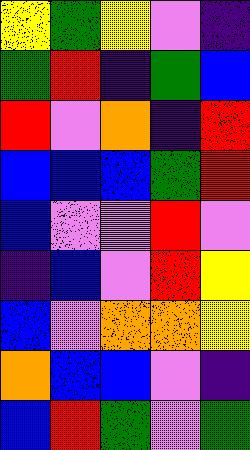[["yellow", "green", "yellow", "violet", "indigo"], ["green", "red", "indigo", "green", "blue"], ["red", "violet", "orange", "indigo", "red"], ["blue", "blue", "blue", "green", "red"], ["blue", "violet", "violet", "red", "violet"], ["indigo", "blue", "violet", "red", "yellow"], ["blue", "violet", "orange", "orange", "yellow"], ["orange", "blue", "blue", "violet", "indigo"], ["blue", "red", "green", "violet", "green"]]